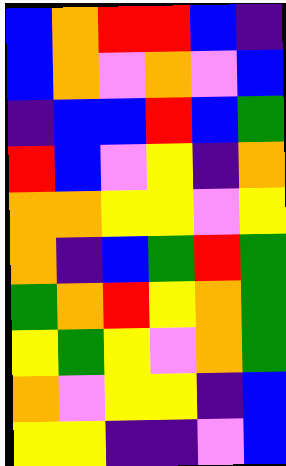[["blue", "orange", "red", "red", "blue", "indigo"], ["blue", "orange", "violet", "orange", "violet", "blue"], ["indigo", "blue", "blue", "red", "blue", "green"], ["red", "blue", "violet", "yellow", "indigo", "orange"], ["orange", "orange", "yellow", "yellow", "violet", "yellow"], ["orange", "indigo", "blue", "green", "red", "green"], ["green", "orange", "red", "yellow", "orange", "green"], ["yellow", "green", "yellow", "violet", "orange", "green"], ["orange", "violet", "yellow", "yellow", "indigo", "blue"], ["yellow", "yellow", "indigo", "indigo", "violet", "blue"]]